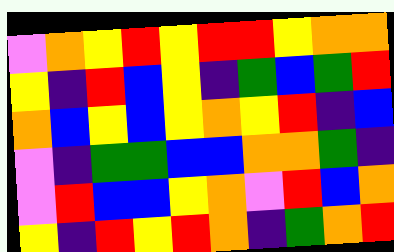[["violet", "orange", "yellow", "red", "yellow", "red", "red", "yellow", "orange", "orange"], ["yellow", "indigo", "red", "blue", "yellow", "indigo", "green", "blue", "green", "red"], ["orange", "blue", "yellow", "blue", "yellow", "orange", "yellow", "red", "indigo", "blue"], ["violet", "indigo", "green", "green", "blue", "blue", "orange", "orange", "green", "indigo"], ["violet", "red", "blue", "blue", "yellow", "orange", "violet", "red", "blue", "orange"], ["yellow", "indigo", "red", "yellow", "red", "orange", "indigo", "green", "orange", "red"]]